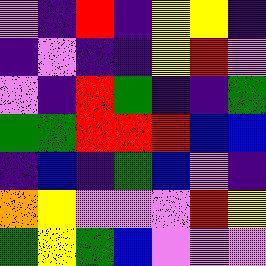[["violet", "indigo", "red", "indigo", "yellow", "yellow", "indigo"], ["indigo", "violet", "indigo", "indigo", "yellow", "red", "violet"], ["violet", "indigo", "red", "green", "indigo", "indigo", "green"], ["green", "green", "red", "red", "red", "blue", "blue"], ["indigo", "blue", "indigo", "green", "blue", "violet", "indigo"], ["orange", "yellow", "violet", "violet", "violet", "red", "yellow"], ["green", "yellow", "green", "blue", "violet", "violet", "violet"]]